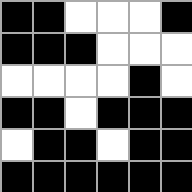[["black", "black", "white", "white", "white", "black"], ["black", "black", "black", "white", "white", "white"], ["white", "white", "white", "white", "black", "white"], ["black", "black", "white", "black", "black", "black"], ["white", "black", "black", "white", "black", "black"], ["black", "black", "black", "black", "black", "black"]]